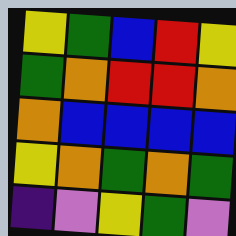[["yellow", "green", "blue", "red", "yellow"], ["green", "orange", "red", "red", "orange"], ["orange", "blue", "blue", "blue", "blue"], ["yellow", "orange", "green", "orange", "green"], ["indigo", "violet", "yellow", "green", "violet"]]